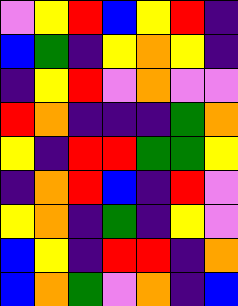[["violet", "yellow", "red", "blue", "yellow", "red", "indigo"], ["blue", "green", "indigo", "yellow", "orange", "yellow", "indigo"], ["indigo", "yellow", "red", "violet", "orange", "violet", "violet"], ["red", "orange", "indigo", "indigo", "indigo", "green", "orange"], ["yellow", "indigo", "red", "red", "green", "green", "yellow"], ["indigo", "orange", "red", "blue", "indigo", "red", "violet"], ["yellow", "orange", "indigo", "green", "indigo", "yellow", "violet"], ["blue", "yellow", "indigo", "red", "red", "indigo", "orange"], ["blue", "orange", "green", "violet", "orange", "indigo", "blue"]]